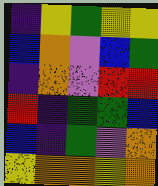[["indigo", "yellow", "green", "yellow", "yellow"], ["blue", "orange", "violet", "blue", "green"], ["indigo", "orange", "violet", "red", "red"], ["red", "indigo", "green", "green", "blue"], ["blue", "indigo", "green", "violet", "orange"], ["yellow", "orange", "orange", "yellow", "orange"]]